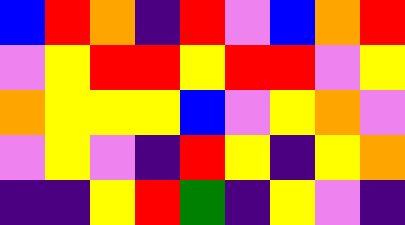[["blue", "red", "orange", "indigo", "red", "violet", "blue", "orange", "red"], ["violet", "yellow", "red", "red", "yellow", "red", "red", "violet", "yellow"], ["orange", "yellow", "yellow", "yellow", "blue", "violet", "yellow", "orange", "violet"], ["violet", "yellow", "violet", "indigo", "red", "yellow", "indigo", "yellow", "orange"], ["indigo", "indigo", "yellow", "red", "green", "indigo", "yellow", "violet", "indigo"]]